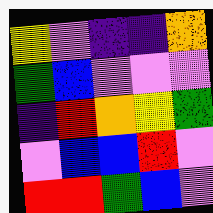[["yellow", "violet", "indigo", "indigo", "orange"], ["green", "blue", "violet", "violet", "violet"], ["indigo", "red", "orange", "yellow", "green"], ["violet", "blue", "blue", "red", "violet"], ["red", "red", "green", "blue", "violet"]]